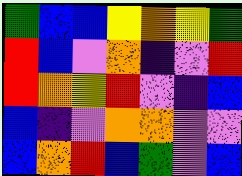[["green", "blue", "blue", "yellow", "orange", "yellow", "green"], ["red", "blue", "violet", "orange", "indigo", "violet", "red"], ["red", "orange", "yellow", "red", "violet", "indigo", "blue"], ["blue", "indigo", "violet", "orange", "orange", "violet", "violet"], ["blue", "orange", "red", "blue", "green", "violet", "blue"]]